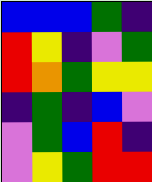[["blue", "blue", "blue", "green", "indigo"], ["red", "yellow", "indigo", "violet", "green"], ["red", "orange", "green", "yellow", "yellow"], ["indigo", "green", "indigo", "blue", "violet"], ["violet", "green", "blue", "red", "indigo"], ["violet", "yellow", "green", "red", "red"]]